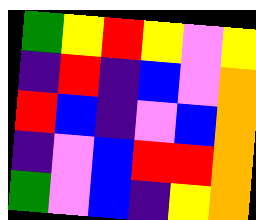[["green", "yellow", "red", "yellow", "violet", "yellow"], ["indigo", "red", "indigo", "blue", "violet", "orange"], ["red", "blue", "indigo", "violet", "blue", "orange"], ["indigo", "violet", "blue", "red", "red", "orange"], ["green", "violet", "blue", "indigo", "yellow", "orange"]]